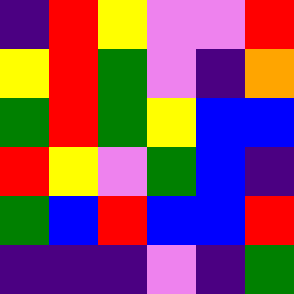[["indigo", "red", "yellow", "violet", "violet", "red"], ["yellow", "red", "green", "violet", "indigo", "orange"], ["green", "red", "green", "yellow", "blue", "blue"], ["red", "yellow", "violet", "green", "blue", "indigo"], ["green", "blue", "red", "blue", "blue", "red"], ["indigo", "indigo", "indigo", "violet", "indigo", "green"]]